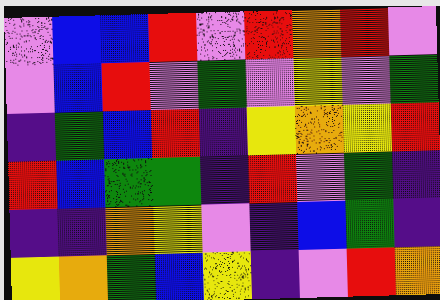[["violet", "blue", "blue", "red", "violet", "red", "orange", "red", "violet"], ["violet", "blue", "red", "violet", "green", "violet", "yellow", "violet", "green"], ["indigo", "green", "blue", "red", "indigo", "yellow", "orange", "yellow", "red"], ["red", "blue", "green", "green", "indigo", "red", "violet", "green", "indigo"], ["indigo", "indigo", "orange", "yellow", "violet", "indigo", "blue", "green", "indigo"], ["yellow", "orange", "green", "blue", "yellow", "indigo", "violet", "red", "orange"]]